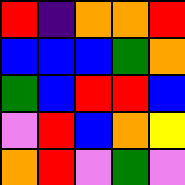[["red", "indigo", "orange", "orange", "red"], ["blue", "blue", "blue", "green", "orange"], ["green", "blue", "red", "red", "blue"], ["violet", "red", "blue", "orange", "yellow"], ["orange", "red", "violet", "green", "violet"]]